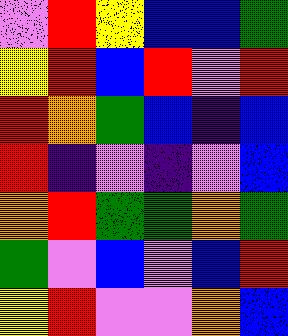[["violet", "red", "yellow", "blue", "blue", "green"], ["yellow", "red", "blue", "red", "violet", "red"], ["red", "orange", "green", "blue", "indigo", "blue"], ["red", "indigo", "violet", "indigo", "violet", "blue"], ["orange", "red", "green", "green", "orange", "green"], ["green", "violet", "blue", "violet", "blue", "red"], ["yellow", "red", "violet", "violet", "orange", "blue"]]